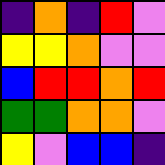[["indigo", "orange", "indigo", "red", "violet"], ["yellow", "yellow", "orange", "violet", "violet"], ["blue", "red", "red", "orange", "red"], ["green", "green", "orange", "orange", "violet"], ["yellow", "violet", "blue", "blue", "indigo"]]